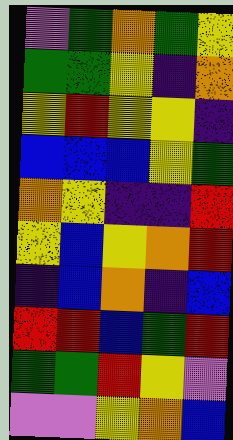[["violet", "green", "orange", "green", "yellow"], ["green", "green", "yellow", "indigo", "orange"], ["yellow", "red", "yellow", "yellow", "indigo"], ["blue", "blue", "blue", "yellow", "green"], ["orange", "yellow", "indigo", "indigo", "red"], ["yellow", "blue", "yellow", "orange", "red"], ["indigo", "blue", "orange", "indigo", "blue"], ["red", "red", "blue", "green", "red"], ["green", "green", "red", "yellow", "violet"], ["violet", "violet", "yellow", "orange", "blue"]]